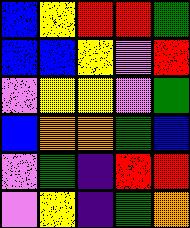[["blue", "yellow", "red", "red", "green"], ["blue", "blue", "yellow", "violet", "red"], ["violet", "yellow", "yellow", "violet", "green"], ["blue", "orange", "orange", "green", "blue"], ["violet", "green", "indigo", "red", "red"], ["violet", "yellow", "indigo", "green", "orange"]]